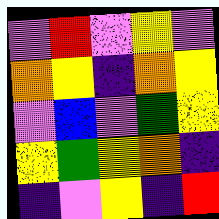[["violet", "red", "violet", "yellow", "violet"], ["orange", "yellow", "indigo", "orange", "yellow"], ["violet", "blue", "violet", "green", "yellow"], ["yellow", "green", "yellow", "orange", "indigo"], ["indigo", "violet", "yellow", "indigo", "red"]]